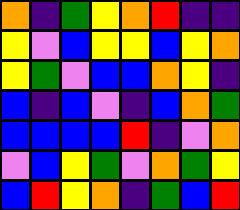[["orange", "indigo", "green", "yellow", "orange", "red", "indigo", "indigo"], ["yellow", "violet", "blue", "yellow", "yellow", "blue", "yellow", "orange"], ["yellow", "green", "violet", "blue", "blue", "orange", "yellow", "indigo"], ["blue", "indigo", "blue", "violet", "indigo", "blue", "orange", "green"], ["blue", "blue", "blue", "blue", "red", "indigo", "violet", "orange"], ["violet", "blue", "yellow", "green", "violet", "orange", "green", "yellow"], ["blue", "red", "yellow", "orange", "indigo", "green", "blue", "red"]]